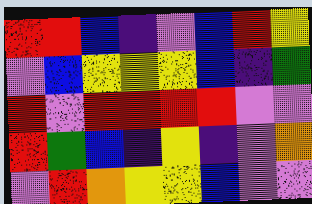[["red", "red", "blue", "indigo", "violet", "blue", "red", "yellow"], ["violet", "blue", "yellow", "yellow", "yellow", "blue", "indigo", "green"], ["red", "violet", "red", "red", "red", "red", "violet", "violet"], ["red", "green", "blue", "indigo", "yellow", "indigo", "violet", "orange"], ["violet", "red", "orange", "yellow", "yellow", "blue", "violet", "violet"]]